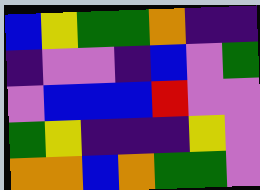[["blue", "yellow", "green", "green", "orange", "indigo", "indigo"], ["indigo", "violet", "violet", "indigo", "blue", "violet", "green"], ["violet", "blue", "blue", "blue", "red", "violet", "violet"], ["green", "yellow", "indigo", "indigo", "indigo", "yellow", "violet"], ["orange", "orange", "blue", "orange", "green", "green", "violet"]]